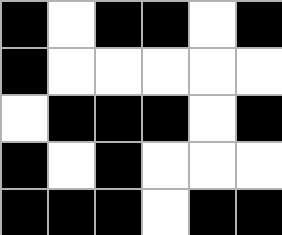[["black", "white", "black", "black", "white", "black"], ["black", "white", "white", "white", "white", "white"], ["white", "black", "black", "black", "white", "black"], ["black", "white", "black", "white", "white", "white"], ["black", "black", "black", "white", "black", "black"]]